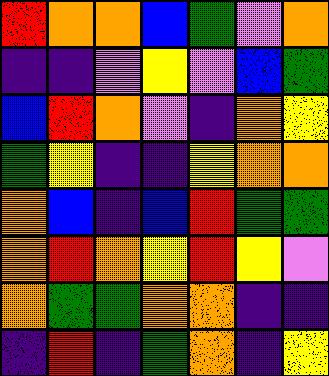[["red", "orange", "orange", "blue", "green", "violet", "orange"], ["indigo", "indigo", "violet", "yellow", "violet", "blue", "green"], ["blue", "red", "orange", "violet", "indigo", "orange", "yellow"], ["green", "yellow", "indigo", "indigo", "yellow", "orange", "orange"], ["orange", "blue", "indigo", "blue", "red", "green", "green"], ["orange", "red", "orange", "yellow", "red", "yellow", "violet"], ["orange", "green", "green", "orange", "orange", "indigo", "indigo"], ["indigo", "red", "indigo", "green", "orange", "indigo", "yellow"]]